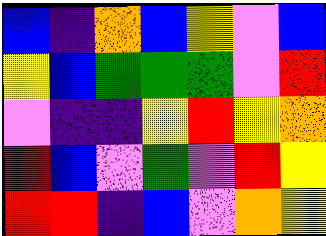[["blue", "indigo", "orange", "blue", "yellow", "violet", "blue"], ["yellow", "blue", "green", "green", "green", "violet", "red"], ["violet", "indigo", "indigo", "yellow", "red", "yellow", "orange"], ["red", "blue", "violet", "green", "violet", "red", "yellow"], ["red", "red", "indigo", "blue", "violet", "orange", "yellow"]]